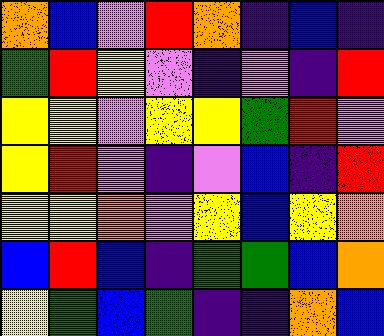[["orange", "blue", "violet", "red", "orange", "indigo", "blue", "indigo"], ["green", "red", "yellow", "violet", "indigo", "violet", "indigo", "red"], ["yellow", "yellow", "violet", "yellow", "yellow", "green", "red", "violet"], ["yellow", "red", "violet", "indigo", "violet", "blue", "indigo", "red"], ["yellow", "yellow", "orange", "violet", "yellow", "blue", "yellow", "orange"], ["blue", "red", "blue", "indigo", "green", "green", "blue", "orange"], ["yellow", "green", "blue", "green", "indigo", "indigo", "orange", "blue"]]